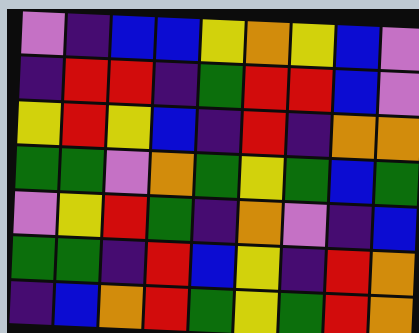[["violet", "indigo", "blue", "blue", "yellow", "orange", "yellow", "blue", "violet"], ["indigo", "red", "red", "indigo", "green", "red", "red", "blue", "violet"], ["yellow", "red", "yellow", "blue", "indigo", "red", "indigo", "orange", "orange"], ["green", "green", "violet", "orange", "green", "yellow", "green", "blue", "green"], ["violet", "yellow", "red", "green", "indigo", "orange", "violet", "indigo", "blue"], ["green", "green", "indigo", "red", "blue", "yellow", "indigo", "red", "orange"], ["indigo", "blue", "orange", "red", "green", "yellow", "green", "red", "orange"]]